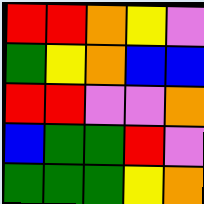[["red", "red", "orange", "yellow", "violet"], ["green", "yellow", "orange", "blue", "blue"], ["red", "red", "violet", "violet", "orange"], ["blue", "green", "green", "red", "violet"], ["green", "green", "green", "yellow", "orange"]]